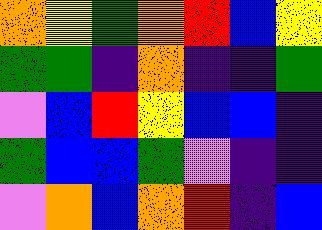[["orange", "yellow", "green", "orange", "red", "blue", "yellow"], ["green", "green", "indigo", "orange", "indigo", "indigo", "green"], ["violet", "blue", "red", "yellow", "blue", "blue", "indigo"], ["green", "blue", "blue", "green", "violet", "indigo", "indigo"], ["violet", "orange", "blue", "orange", "red", "indigo", "blue"]]